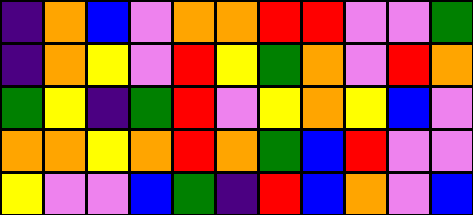[["indigo", "orange", "blue", "violet", "orange", "orange", "red", "red", "violet", "violet", "green"], ["indigo", "orange", "yellow", "violet", "red", "yellow", "green", "orange", "violet", "red", "orange"], ["green", "yellow", "indigo", "green", "red", "violet", "yellow", "orange", "yellow", "blue", "violet"], ["orange", "orange", "yellow", "orange", "red", "orange", "green", "blue", "red", "violet", "violet"], ["yellow", "violet", "violet", "blue", "green", "indigo", "red", "blue", "orange", "violet", "blue"]]